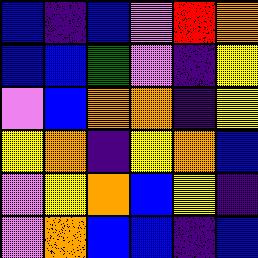[["blue", "indigo", "blue", "violet", "red", "orange"], ["blue", "blue", "green", "violet", "indigo", "yellow"], ["violet", "blue", "orange", "orange", "indigo", "yellow"], ["yellow", "orange", "indigo", "yellow", "orange", "blue"], ["violet", "yellow", "orange", "blue", "yellow", "indigo"], ["violet", "orange", "blue", "blue", "indigo", "blue"]]